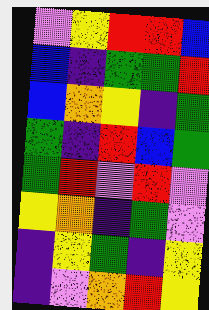[["violet", "yellow", "red", "red", "blue"], ["blue", "indigo", "green", "green", "red"], ["blue", "orange", "yellow", "indigo", "green"], ["green", "indigo", "red", "blue", "green"], ["green", "red", "violet", "red", "violet"], ["yellow", "orange", "indigo", "green", "violet"], ["indigo", "yellow", "green", "indigo", "yellow"], ["indigo", "violet", "orange", "red", "yellow"]]